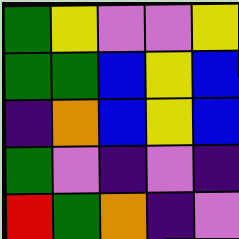[["green", "yellow", "violet", "violet", "yellow"], ["green", "green", "blue", "yellow", "blue"], ["indigo", "orange", "blue", "yellow", "blue"], ["green", "violet", "indigo", "violet", "indigo"], ["red", "green", "orange", "indigo", "violet"]]